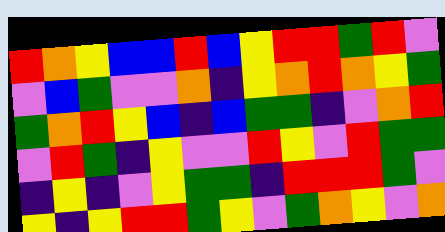[["red", "orange", "yellow", "blue", "blue", "red", "blue", "yellow", "red", "red", "green", "red", "violet"], ["violet", "blue", "green", "violet", "violet", "orange", "indigo", "yellow", "orange", "red", "orange", "yellow", "green"], ["green", "orange", "red", "yellow", "blue", "indigo", "blue", "green", "green", "indigo", "violet", "orange", "red"], ["violet", "red", "green", "indigo", "yellow", "violet", "violet", "red", "yellow", "violet", "red", "green", "green"], ["indigo", "yellow", "indigo", "violet", "yellow", "green", "green", "indigo", "red", "red", "red", "green", "violet"], ["yellow", "indigo", "yellow", "red", "red", "green", "yellow", "violet", "green", "orange", "yellow", "violet", "orange"]]